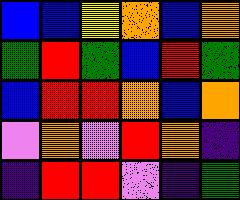[["blue", "blue", "yellow", "orange", "blue", "orange"], ["green", "red", "green", "blue", "red", "green"], ["blue", "red", "red", "orange", "blue", "orange"], ["violet", "orange", "violet", "red", "orange", "indigo"], ["indigo", "red", "red", "violet", "indigo", "green"]]